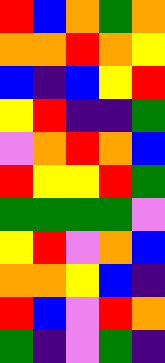[["red", "blue", "orange", "green", "orange"], ["orange", "orange", "red", "orange", "yellow"], ["blue", "indigo", "blue", "yellow", "red"], ["yellow", "red", "indigo", "indigo", "green"], ["violet", "orange", "red", "orange", "blue"], ["red", "yellow", "yellow", "red", "green"], ["green", "green", "green", "green", "violet"], ["yellow", "red", "violet", "orange", "blue"], ["orange", "orange", "yellow", "blue", "indigo"], ["red", "blue", "violet", "red", "orange"], ["green", "indigo", "violet", "green", "indigo"]]